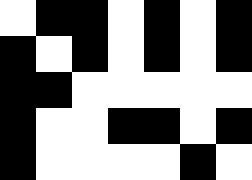[["white", "black", "black", "white", "black", "white", "black"], ["black", "white", "black", "white", "black", "white", "black"], ["black", "black", "white", "white", "white", "white", "white"], ["black", "white", "white", "black", "black", "white", "black"], ["black", "white", "white", "white", "white", "black", "white"]]